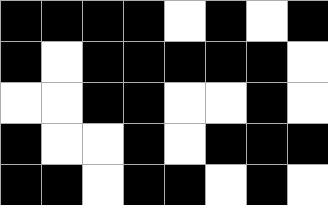[["black", "black", "black", "black", "white", "black", "white", "black"], ["black", "white", "black", "black", "black", "black", "black", "white"], ["white", "white", "black", "black", "white", "white", "black", "white"], ["black", "white", "white", "black", "white", "black", "black", "black"], ["black", "black", "white", "black", "black", "white", "black", "white"]]